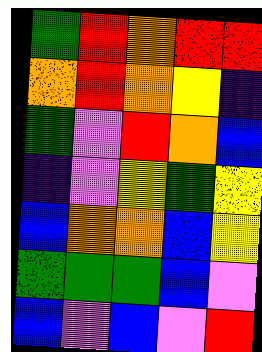[["green", "red", "orange", "red", "red"], ["orange", "red", "orange", "yellow", "indigo"], ["green", "violet", "red", "orange", "blue"], ["indigo", "violet", "yellow", "green", "yellow"], ["blue", "orange", "orange", "blue", "yellow"], ["green", "green", "green", "blue", "violet"], ["blue", "violet", "blue", "violet", "red"]]